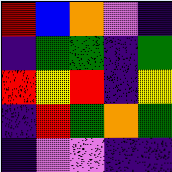[["red", "blue", "orange", "violet", "indigo"], ["indigo", "green", "green", "indigo", "green"], ["red", "yellow", "red", "indigo", "yellow"], ["indigo", "red", "green", "orange", "green"], ["indigo", "violet", "violet", "indigo", "indigo"]]